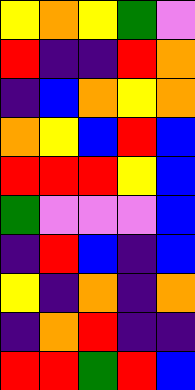[["yellow", "orange", "yellow", "green", "violet"], ["red", "indigo", "indigo", "red", "orange"], ["indigo", "blue", "orange", "yellow", "orange"], ["orange", "yellow", "blue", "red", "blue"], ["red", "red", "red", "yellow", "blue"], ["green", "violet", "violet", "violet", "blue"], ["indigo", "red", "blue", "indigo", "blue"], ["yellow", "indigo", "orange", "indigo", "orange"], ["indigo", "orange", "red", "indigo", "indigo"], ["red", "red", "green", "red", "blue"]]